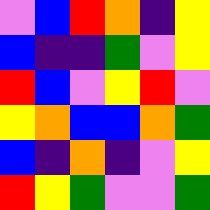[["violet", "blue", "red", "orange", "indigo", "yellow"], ["blue", "indigo", "indigo", "green", "violet", "yellow"], ["red", "blue", "violet", "yellow", "red", "violet"], ["yellow", "orange", "blue", "blue", "orange", "green"], ["blue", "indigo", "orange", "indigo", "violet", "yellow"], ["red", "yellow", "green", "violet", "violet", "green"]]